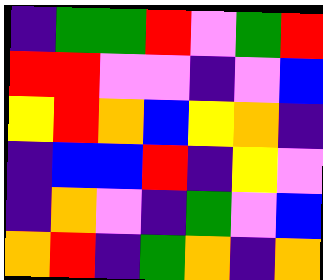[["indigo", "green", "green", "red", "violet", "green", "red"], ["red", "red", "violet", "violet", "indigo", "violet", "blue"], ["yellow", "red", "orange", "blue", "yellow", "orange", "indigo"], ["indigo", "blue", "blue", "red", "indigo", "yellow", "violet"], ["indigo", "orange", "violet", "indigo", "green", "violet", "blue"], ["orange", "red", "indigo", "green", "orange", "indigo", "orange"]]